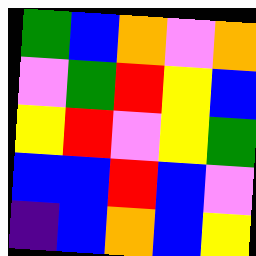[["green", "blue", "orange", "violet", "orange"], ["violet", "green", "red", "yellow", "blue"], ["yellow", "red", "violet", "yellow", "green"], ["blue", "blue", "red", "blue", "violet"], ["indigo", "blue", "orange", "blue", "yellow"]]